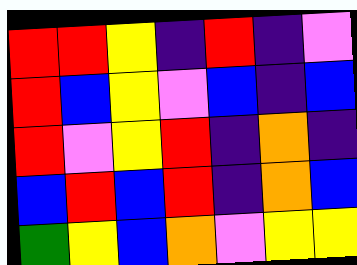[["red", "red", "yellow", "indigo", "red", "indigo", "violet"], ["red", "blue", "yellow", "violet", "blue", "indigo", "blue"], ["red", "violet", "yellow", "red", "indigo", "orange", "indigo"], ["blue", "red", "blue", "red", "indigo", "orange", "blue"], ["green", "yellow", "blue", "orange", "violet", "yellow", "yellow"]]